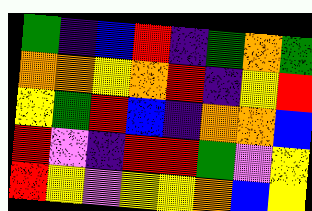[["green", "indigo", "blue", "red", "indigo", "green", "orange", "green"], ["orange", "orange", "yellow", "orange", "red", "indigo", "yellow", "red"], ["yellow", "green", "red", "blue", "indigo", "orange", "orange", "blue"], ["red", "violet", "indigo", "red", "red", "green", "violet", "yellow"], ["red", "yellow", "violet", "yellow", "yellow", "orange", "blue", "yellow"]]